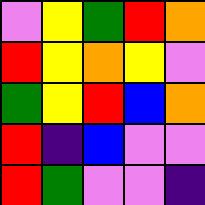[["violet", "yellow", "green", "red", "orange"], ["red", "yellow", "orange", "yellow", "violet"], ["green", "yellow", "red", "blue", "orange"], ["red", "indigo", "blue", "violet", "violet"], ["red", "green", "violet", "violet", "indigo"]]